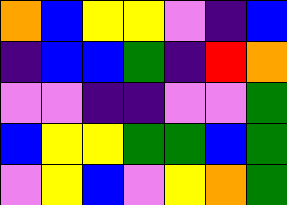[["orange", "blue", "yellow", "yellow", "violet", "indigo", "blue"], ["indigo", "blue", "blue", "green", "indigo", "red", "orange"], ["violet", "violet", "indigo", "indigo", "violet", "violet", "green"], ["blue", "yellow", "yellow", "green", "green", "blue", "green"], ["violet", "yellow", "blue", "violet", "yellow", "orange", "green"]]